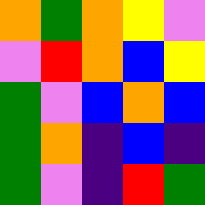[["orange", "green", "orange", "yellow", "violet"], ["violet", "red", "orange", "blue", "yellow"], ["green", "violet", "blue", "orange", "blue"], ["green", "orange", "indigo", "blue", "indigo"], ["green", "violet", "indigo", "red", "green"]]